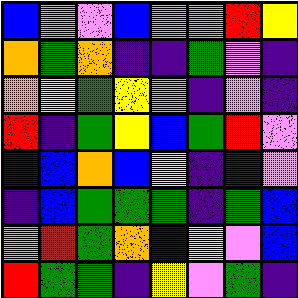[["blue", "orange", "violet", "blue", "orange", "orange", "red", "yellow"], ["orange", "green", "orange", "indigo", "indigo", "green", "violet", "indigo"], ["orange", "yellow", "green", "yellow", "orange", "indigo", "violet", "indigo"], ["red", "indigo", "green", "yellow", "blue", "green", "red", "violet"], ["blue", "blue", "orange", "blue", "yellow", "indigo", "indigo", "violet"], ["indigo", "blue", "green", "green", "green", "indigo", "green", "blue"], ["violet", "red", "green", "orange", "blue", "yellow", "violet", "blue"], ["red", "green", "green", "indigo", "yellow", "violet", "green", "indigo"]]